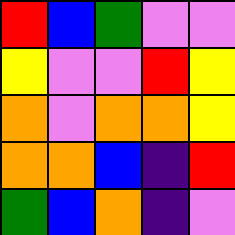[["red", "blue", "green", "violet", "violet"], ["yellow", "violet", "violet", "red", "yellow"], ["orange", "violet", "orange", "orange", "yellow"], ["orange", "orange", "blue", "indigo", "red"], ["green", "blue", "orange", "indigo", "violet"]]